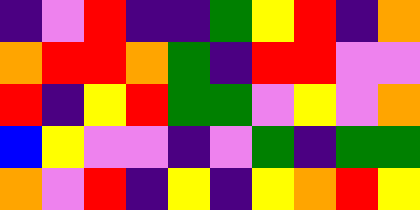[["indigo", "violet", "red", "indigo", "indigo", "green", "yellow", "red", "indigo", "orange"], ["orange", "red", "red", "orange", "green", "indigo", "red", "red", "violet", "violet"], ["red", "indigo", "yellow", "red", "green", "green", "violet", "yellow", "violet", "orange"], ["blue", "yellow", "violet", "violet", "indigo", "violet", "green", "indigo", "green", "green"], ["orange", "violet", "red", "indigo", "yellow", "indigo", "yellow", "orange", "red", "yellow"]]